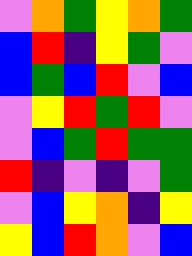[["violet", "orange", "green", "yellow", "orange", "green"], ["blue", "red", "indigo", "yellow", "green", "violet"], ["blue", "green", "blue", "red", "violet", "blue"], ["violet", "yellow", "red", "green", "red", "violet"], ["violet", "blue", "green", "red", "green", "green"], ["red", "indigo", "violet", "indigo", "violet", "green"], ["violet", "blue", "yellow", "orange", "indigo", "yellow"], ["yellow", "blue", "red", "orange", "violet", "blue"]]